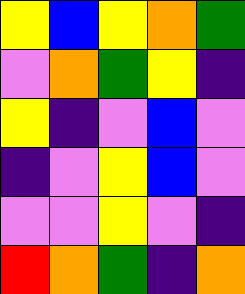[["yellow", "blue", "yellow", "orange", "green"], ["violet", "orange", "green", "yellow", "indigo"], ["yellow", "indigo", "violet", "blue", "violet"], ["indigo", "violet", "yellow", "blue", "violet"], ["violet", "violet", "yellow", "violet", "indigo"], ["red", "orange", "green", "indigo", "orange"]]